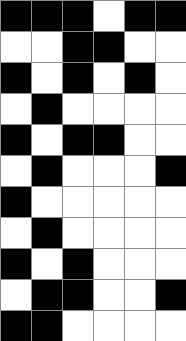[["black", "black", "black", "white", "black", "black"], ["white", "white", "black", "black", "white", "white"], ["black", "white", "black", "white", "black", "white"], ["white", "black", "white", "white", "white", "white"], ["black", "white", "black", "black", "white", "white"], ["white", "black", "white", "white", "white", "black"], ["black", "white", "white", "white", "white", "white"], ["white", "black", "white", "white", "white", "white"], ["black", "white", "black", "white", "white", "white"], ["white", "black", "black", "white", "white", "black"], ["black", "black", "white", "white", "white", "white"]]